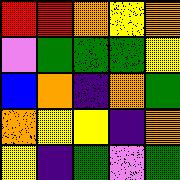[["red", "red", "orange", "yellow", "orange"], ["violet", "green", "green", "green", "yellow"], ["blue", "orange", "indigo", "orange", "green"], ["orange", "yellow", "yellow", "indigo", "orange"], ["yellow", "indigo", "green", "violet", "green"]]